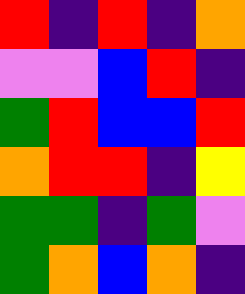[["red", "indigo", "red", "indigo", "orange"], ["violet", "violet", "blue", "red", "indigo"], ["green", "red", "blue", "blue", "red"], ["orange", "red", "red", "indigo", "yellow"], ["green", "green", "indigo", "green", "violet"], ["green", "orange", "blue", "orange", "indigo"]]